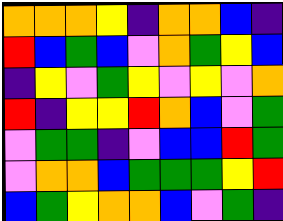[["orange", "orange", "orange", "yellow", "indigo", "orange", "orange", "blue", "indigo"], ["red", "blue", "green", "blue", "violet", "orange", "green", "yellow", "blue"], ["indigo", "yellow", "violet", "green", "yellow", "violet", "yellow", "violet", "orange"], ["red", "indigo", "yellow", "yellow", "red", "orange", "blue", "violet", "green"], ["violet", "green", "green", "indigo", "violet", "blue", "blue", "red", "green"], ["violet", "orange", "orange", "blue", "green", "green", "green", "yellow", "red"], ["blue", "green", "yellow", "orange", "orange", "blue", "violet", "green", "indigo"]]